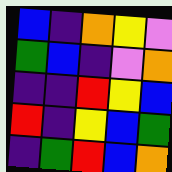[["blue", "indigo", "orange", "yellow", "violet"], ["green", "blue", "indigo", "violet", "orange"], ["indigo", "indigo", "red", "yellow", "blue"], ["red", "indigo", "yellow", "blue", "green"], ["indigo", "green", "red", "blue", "orange"]]